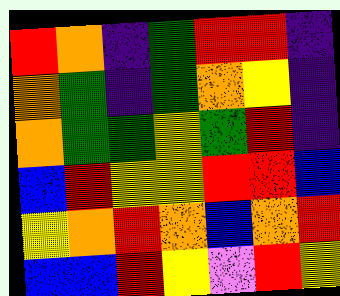[["red", "orange", "indigo", "green", "red", "red", "indigo"], ["orange", "green", "indigo", "green", "orange", "yellow", "indigo"], ["orange", "green", "green", "yellow", "green", "red", "indigo"], ["blue", "red", "yellow", "yellow", "red", "red", "blue"], ["yellow", "orange", "red", "orange", "blue", "orange", "red"], ["blue", "blue", "red", "yellow", "violet", "red", "yellow"]]